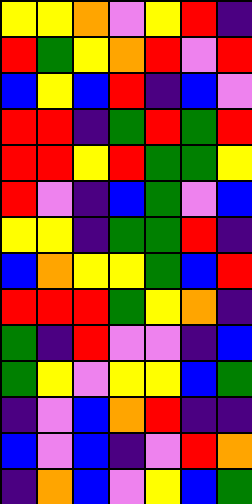[["yellow", "yellow", "orange", "violet", "yellow", "red", "indigo"], ["red", "green", "yellow", "orange", "red", "violet", "red"], ["blue", "yellow", "blue", "red", "indigo", "blue", "violet"], ["red", "red", "indigo", "green", "red", "green", "red"], ["red", "red", "yellow", "red", "green", "green", "yellow"], ["red", "violet", "indigo", "blue", "green", "violet", "blue"], ["yellow", "yellow", "indigo", "green", "green", "red", "indigo"], ["blue", "orange", "yellow", "yellow", "green", "blue", "red"], ["red", "red", "red", "green", "yellow", "orange", "indigo"], ["green", "indigo", "red", "violet", "violet", "indigo", "blue"], ["green", "yellow", "violet", "yellow", "yellow", "blue", "green"], ["indigo", "violet", "blue", "orange", "red", "indigo", "indigo"], ["blue", "violet", "blue", "indigo", "violet", "red", "orange"], ["indigo", "orange", "blue", "violet", "yellow", "blue", "green"]]